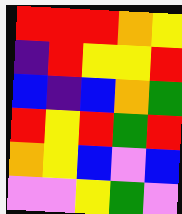[["red", "red", "red", "orange", "yellow"], ["indigo", "red", "yellow", "yellow", "red"], ["blue", "indigo", "blue", "orange", "green"], ["red", "yellow", "red", "green", "red"], ["orange", "yellow", "blue", "violet", "blue"], ["violet", "violet", "yellow", "green", "violet"]]